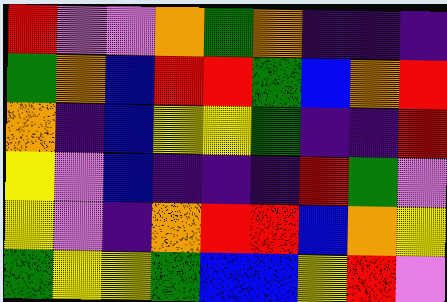[["red", "violet", "violet", "orange", "green", "orange", "indigo", "indigo", "indigo"], ["green", "orange", "blue", "red", "red", "green", "blue", "orange", "red"], ["orange", "indigo", "blue", "yellow", "yellow", "green", "indigo", "indigo", "red"], ["yellow", "violet", "blue", "indigo", "indigo", "indigo", "red", "green", "violet"], ["yellow", "violet", "indigo", "orange", "red", "red", "blue", "orange", "yellow"], ["green", "yellow", "yellow", "green", "blue", "blue", "yellow", "red", "violet"]]